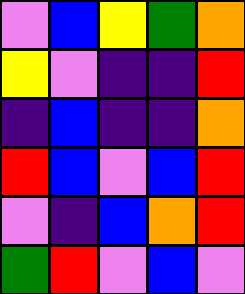[["violet", "blue", "yellow", "green", "orange"], ["yellow", "violet", "indigo", "indigo", "red"], ["indigo", "blue", "indigo", "indigo", "orange"], ["red", "blue", "violet", "blue", "red"], ["violet", "indigo", "blue", "orange", "red"], ["green", "red", "violet", "blue", "violet"]]